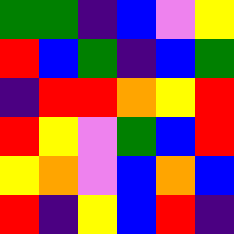[["green", "green", "indigo", "blue", "violet", "yellow"], ["red", "blue", "green", "indigo", "blue", "green"], ["indigo", "red", "red", "orange", "yellow", "red"], ["red", "yellow", "violet", "green", "blue", "red"], ["yellow", "orange", "violet", "blue", "orange", "blue"], ["red", "indigo", "yellow", "blue", "red", "indigo"]]